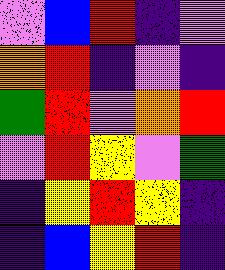[["violet", "blue", "red", "indigo", "violet"], ["orange", "red", "indigo", "violet", "indigo"], ["green", "red", "violet", "orange", "red"], ["violet", "red", "yellow", "violet", "green"], ["indigo", "yellow", "red", "yellow", "indigo"], ["indigo", "blue", "yellow", "red", "indigo"]]